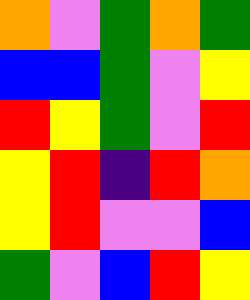[["orange", "violet", "green", "orange", "green"], ["blue", "blue", "green", "violet", "yellow"], ["red", "yellow", "green", "violet", "red"], ["yellow", "red", "indigo", "red", "orange"], ["yellow", "red", "violet", "violet", "blue"], ["green", "violet", "blue", "red", "yellow"]]